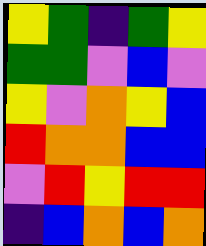[["yellow", "green", "indigo", "green", "yellow"], ["green", "green", "violet", "blue", "violet"], ["yellow", "violet", "orange", "yellow", "blue"], ["red", "orange", "orange", "blue", "blue"], ["violet", "red", "yellow", "red", "red"], ["indigo", "blue", "orange", "blue", "orange"]]